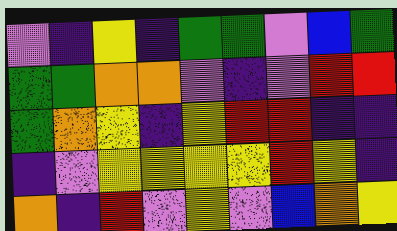[["violet", "indigo", "yellow", "indigo", "green", "green", "violet", "blue", "green"], ["green", "green", "orange", "orange", "violet", "indigo", "violet", "red", "red"], ["green", "orange", "yellow", "indigo", "yellow", "red", "red", "indigo", "indigo"], ["indigo", "violet", "yellow", "yellow", "yellow", "yellow", "red", "yellow", "indigo"], ["orange", "indigo", "red", "violet", "yellow", "violet", "blue", "orange", "yellow"]]